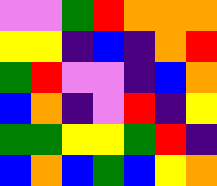[["violet", "violet", "green", "red", "orange", "orange", "orange"], ["yellow", "yellow", "indigo", "blue", "indigo", "orange", "red"], ["green", "red", "violet", "violet", "indigo", "blue", "orange"], ["blue", "orange", "indigo", "violet", "red", "indigo", "yellow"], ["green", "green", "yellow", "yellow", "green", "red", "indigo"], ["blue", "orange", "blue", "green", "blue", "yellow", "orange"]]